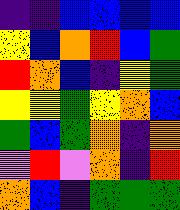[["indigo", "indigo", "blue", "blue", "blue", "blue"], ["yellow", "blue", "orange", "red", "blue", "green"], ["red", "orange", "blue", "indigo", "yellow", "green"], ["yellow", "yellow", "green", "yellow", "orange", "blue"], ["green", "blue", "green", "orange", "indigo", "orange"], ["violet", "red", "violet", "orange", "indigo", "red"], ["orange", "blue", "indigo", "green", "green", "green"]]